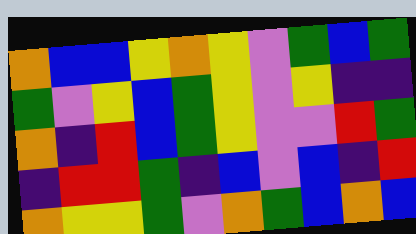[["orange", "blue", "blue", "yellow", "orange", "yellow", "violet", "green", "blue", "green"], ["green", "violet", "yellow", "blue", "green", "yellow", "violet", "yellow", "indigo", "indigo"], ["orange", "indigo", "red", "blue", "green", "yellow", "violet", "violet", "red", "green"], ["indigo", "red", "red", "green", "indigo", "blue", "violet", "blue", "indigo", "red"], ["orange", "yellow", "yellow", "green", "violet", "orange", "green", "blue", "orange", "blue"]]